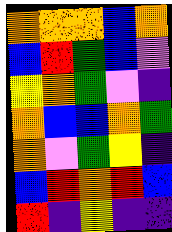[["orange", "orange", "orange", "blue", "orange"], ["blue", "red", "green", "blue", "violet"], ["yellow", "orange", "green", "violet", "indigo"], ["orange", "blue", "blue", "orange", "green"], ["orange", "violet", "green", "yellow", "indigo"], ["blue", "red", "orange", "red", "blue"], ["red", "indigo", "yellow", "indigo", "indigo"]]